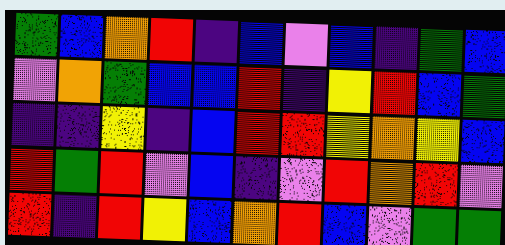[["green", "blue", "orange", "red", "indigo", "blue", "violet", "blue", "indigo", "green", "blue"], ["violet", "orange", "green", "blue", "blue", "red", "indigo", "yellow", "red", "blue", "green"], ["indigo", "indigo", "yellow", "indigo", "blue", "red", "red", "yellow", "orange", "yellow", "blue"], ["red", "green", "red", "violet", "blue", "indigo", "violet", "red", "orange", "red", "violet"], ["red", "indigo", "red", "yellow", "blue", "orange", "red", "blue", "violet", "green", "green"]]